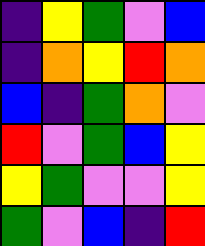[["indigo", "yellow", "green", "violet", "blue"], ["indigo", "orange", "yellow", "red", "orange"], ["blue", "indigo", "green", "orange", "violet"], ["red", "violet", "green", "blue", "yellow"], ["yellow", "green", "violet", "violet", "yellow"], ["green", "violet", "blue", "indigo", "red"]]